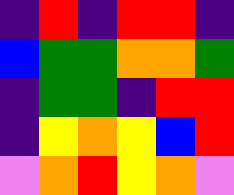[["indigo", "red", "indigo", "red", "red", "indigo"], ["blue", "green", "green", "orange", "orange", "green"], ["indigo", "green", "green", "indigo", "red", "red"], ["indigo", "yellow", "orange", "yellow", "blue", "red"], ["violet", "orange", "red", "yellow", "orange", "violet"]]